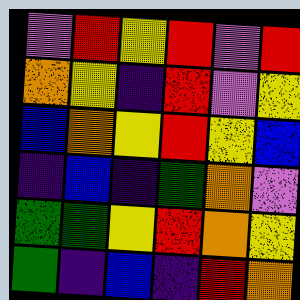[["violet", "red", "yellow", "red", "violet", "red"], ["orange", "yellow", "indigo", "red", "violet", "yellow"], ["blue", "orange", "yellow", "red", "yellow", "blue"], ["indigo", "blue", "indigo", "green", "orange", "violet"], ["green", "green", "yellow", "red", "orange", "yellow"], ["green", "indigo", "blue", "indigo", "red", "orange"]]